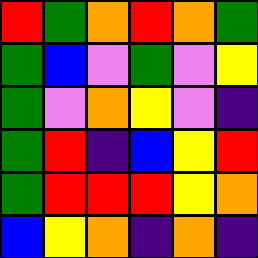[["red", "green", "orange", "red", "orange", "green"], ["green", "blue", "violet", "green", "violet", "yellow"], ["green", "violet", "orange", "yellow", "violet", "indigo"], ["green", "red", "indigo", "blue", "yellow", "red"], ["green", "red", "red", "red", "yellow", "orange"], ["blue", "yellow", "orange", "indigo", "orange", "indigo"]]